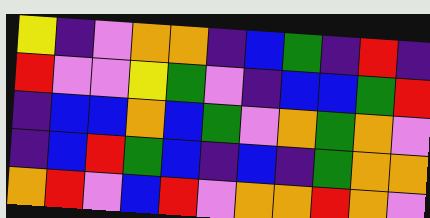[["yellow", "indigo", "violet", "orange", "orange", "indigo", "blue", "green", "indigo", "red", "indigo"], ["red", "violet", "violet", "yellow", "green", "violet", "indigo", "blue", "blue", "green", "red"], ["indigo", "blue", "blue", "orange", "blue", "green", "violet", "orange", "green", "orange", "violet"], ["indigo", "blue", "red", "green", "blue", "indigo", "blue", "indigo", "green", "orange", "orange"], ["orange", "red", "violet", "blue", "red", "violet", "orange", "orange", "red", "orange", "violet"]]